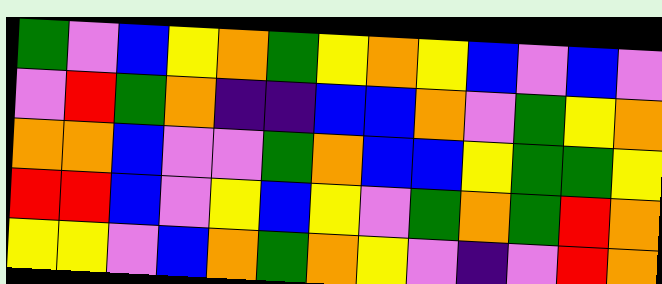[["green", "violet", "blue", "yellow", "orange", "green", "yellow", "orange", "yellow", "blue", "violet", "blue", "violet"], ["violet", "red", "green", "orange", "indigo", "indigo", "blue", "blue", "orange", "violet", "green", "yellow", "orange"], ["orange", "orange", "blue", "violet", "violet", "green", "orange", "blue", "blue", "yellow", "green", "green", "yellow"], ["red", "red", "blue", "violet", "yellow", "blue", "yellow", "violet", "green", "orange", "green", "red", "orange"], ["yellow", "yellow", "violet", "blue", "orange", "green", "orange", "yellow", "violet", "indigo", "violet", "red", "orange"]]